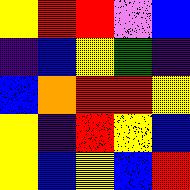[["yellow", "red", "red", "violet", "blue"], ["indigo", "blue", "yellow", "green", "indigo"], ["blue", "orange", "red", "red", "yellow"], ["yellow", "indigo", "red", "yellow", "blue"], ["yellow", "blue", "yellow", "blue", "red"]]